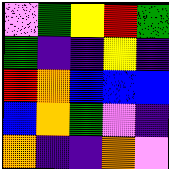[["violet", "green", "yellow", "red", "green"], ["green", "indigo", "indigo", "yellow", "indigo"], ["red", "orange", "blue", "blue", "blue"], ["blue", "orange", "green", "violet", "indigo"], ["orange", "indigo", "indigo", "orange", "violet"]]